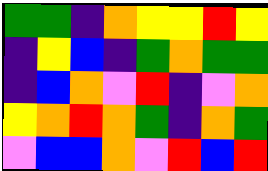[["green", "green", "indigo", "orange", "yellow", "yellow", "red", "yellow"], ["indigo", "yellow", "blue", "indigo", "green", "orange", "green", "green"], ["indigo", "blue", "orange", "violet", "red", "indigo", "violet", "orange"], ["yellow", "orange", "red", "orange", "green", "indigo", "orange", "green"], ["violet", "blue", "blue", "orange", "violet", "red", "blue", "red"]]